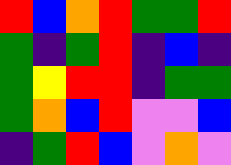[["red", "blue", "orange", "red", "green", "green", "red"], ["green", "indigo", "green", "red", "indigo", "blue", "indigo"], ["green", "yellow", "red", "red", "indigo", "green", "green"], ["green", "orange", "blue", "red", "violet", "violet", "blue"], ["indigo", "green", "red", "blue", "violet", "orange", "violet"]]